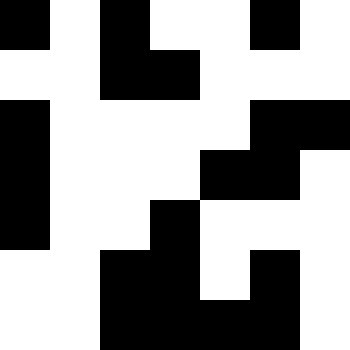[["black", "white", "black", "white", "white", "black", "white"], ["white", "white", "black", "black", "white", "white", "white"], ["black", "white", "white", "white", "white", "black", "black"], ["black", "white", "white", "white", "black", "black", "white"], ["black", "white", "white", "black", "white", "white", "white"], ["white", "white", "black", "black", "white", "black", "white"], ["white", "white", "black", "black", "black", "black", "white"]]